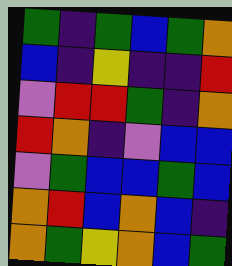[["green", "indigo", "green", "blue", "green", "orange"], ["blue", "indigo", "yellow", "indigo", "indigo", "red"], ["violet", "red", "red", "green", "indigo", "orange"], ["red", "orange", "indigo", "violet", "blue", "blue"], ["violet", "green", "blue", "blue", "green", "blue"], ["orange", "red", "blue", "orange", "blue", "indigo"], ["orange", "green", "yellow", "orange", "blue", "green"]]